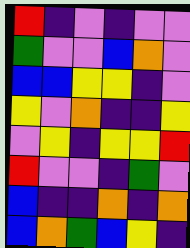[["red", "indigo", "violet", "indigo", "violet", "violet"], ["green", "violet", "violet", "blue", "orange", "violet"], ["blue", "blue", "yellow", "yellow", "indigo", "violet"], ["yellow", "violet", "orange", "indigo", "indigo", "yellow"], ["violet", "yellow", "indigo", "yellow", "yellow", "red"], ["red", "violet", "violet", "indigo", "green", "violet"], ["blue", "indigo", "indigo", "orange", "indigo", "orange"], ["blue", "orange", "green", "blue", "yellow", "indigo"]]